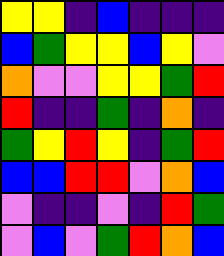[["yellow", "yellow", "indigo", "blue", "indigo", "indigo", "indigo"], ["blue", "green", "yellow", "yellow", "blue", "yellow", "violet"], ["orange", "violet", "violet", "yellow", "yellow", "green", "red"], ["red", "indigo", "indigo", "green", "indigo", "orange", "indigo"], ["green", "yellow", "red", "yellow", "indigo", "green", "red"], ["blue", "blue", "red", "red", "violet", "orange", "blue"], ["violet", "indigo", "indigo", "violet", "indigo", "red", "green"], ["violet", "blue", "violet", "green", "red", "orange", "blue"]]